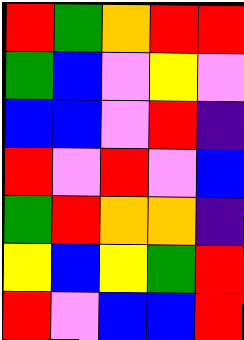[["red", "green", "orange", "red", "red"], ["green", "blue", "violet", "yellow", "violet"], ["blue", "blue", "violet", "red", "indigo"], ["red", "violet", "red", "violet", "blue"], ["green", "red", "orange", "orange", "indigo"], ["yellow", "blue", "yellow", "green", "red"], ["red", "violet", "blue", "blue", "red"]]